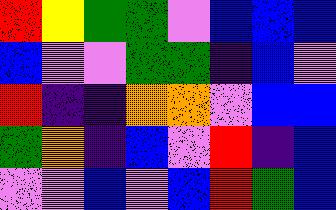[["red", "yellow", "green", "green", "violet", "blue", "blue", "blue"], ["blue", "violet", "violet", "green", "green", "indigo", "blue", "violet"], ["red", "indigo", "indigo", "orange", "orange", "violet", "blue", "blue"], ["green", "orange", "indigo", "blue", "violet", "red", "indigo", "blue"], ["violet", "violet", "blue", "violet", "blue", "red", "green", "blue"]]